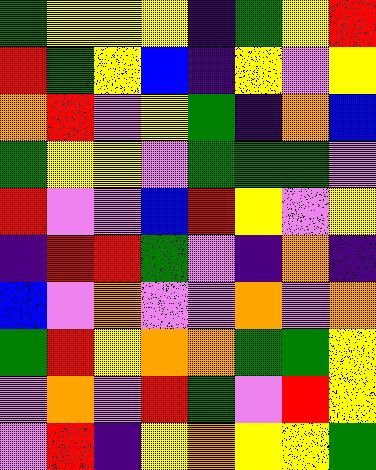[["green", "yellow", "yellow", "yellow", "indigo", "green", "yellow", "red"], ["red", "green", "yellow", "blue", "indigo", "yellow", "violet", "yellow"], ["orange", "red", "violet", "yellow", "green", "indigo", "orange", "blue"], ["green", "yellow", "yellow", "violet", "green", "green", "green", "violet"], ["red", "violet", "violet", "blue", "red", "yellow", "violet", "yellow"], ["indigo", "red", "red", "green", "violet", "indigo", "orange", "indigo"], ["blue", "violet", "orange", "violet", "violet", "orange", "violet", "orange"], ["green", "red", "yellow", "orange", "orange", "green", "green", "yellow"], ["violet", "orange", "violet", "red", "green", "violet", "red", "yellow"], ["violet", "red", "indigo", "yellow", "orange", "yellow", "yellow", "green"]]